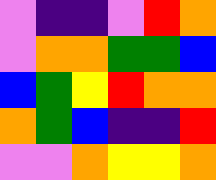[["violet", "indigo", "indigo", "violet", "red", "orange"], ["violet", "orange", "orange", "green", "green", "blue"], ["blue", "green", "yellow", "red", "orange", "orange"], ["orange", "green", "blue", "indigo", "indigo", "red"], ["violet", "violet", "orange", "yellow", "yellow", "orange"]]